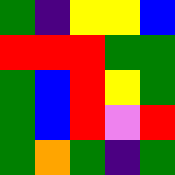[["green", "indigo", "yellow", "yellow", "blue"], ["red", "red", "red", "green", "green"], ["green", "blue", "red", "yellow", "green"], ["green", "blue", "red", "violet", "red"], ["green", "orange", "green", "indigo", "green"]]